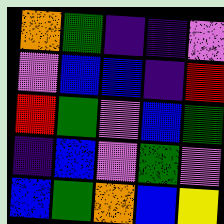[["orange", "green", "indigo", "indigo", "violet"], ["violet", "blue", "blue", "indigo", "red"], ["red", "green", "violet", "blue", "green"], ["indigo", "blue", "violet", "green", "violet"], ["blue", "green", "orange", "blue", "yellow"]]